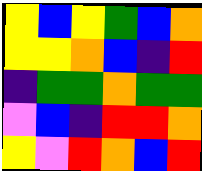[["yellow", "blue", "yellow", "green", "blue", "orange"], ["yellow", "yellow", "orange", "blue", "indigo", "red"], ["indigo", "green", "green", "orange", "green", "green"], ["violet", "blue", "indigo", "red", "red", "orange"], ["yellow", "violet", "red", "orange", "blue", "red"]]